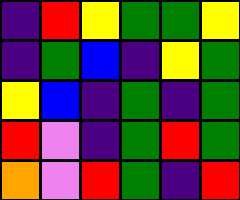[["indigo", "red", "yellow", "green", "green", "yellow"], ["indigo", "green", "blue", "indigo", "yellow", "green"], ["yellow", "blue", "indigo", "green", "indigo", "green"], ["red", "violet", "indigo", "green", "red", "green"], ["orange", "violet", "red", "green", "indigo", "red"]]